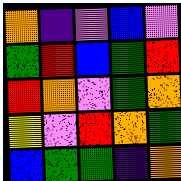[["orange", "indigo", "violet", "blue", "violet"], ["green", "red", "blue", "green", "red"], ["red", "orange", "violet", "green", "orange"], ["yellow", "violet", "red", "orange", "green"], ["blue", "green", "green", "indigo", "orange"]]